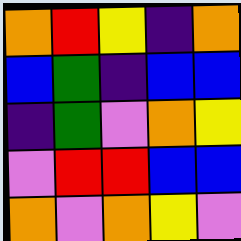[["orange", "red", "yellow", "indigo", "orange"], ["blue", "green", "indigo", "blue", "blue"], ["indigo", "green", "violet", "orange", "yellow"], ["violet", "red", "red", "blue", "blue"], ["orange", "violet", "orange", "yellow", "violet"]]